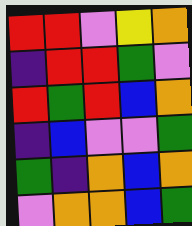[["red", "red", "violet", "yellow", "orange"], ["indigo", "red", "red", "green", "violet"], ["red", "green", "red", "blue", "orange"], ["indigo", "blue", "violet", "violet", "green"], ["green", "indigo", "orange", "blue", "orange"], ["violet", "orange", "orange", "blue", "green"]]